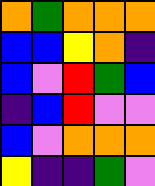[["orange", "green", "orange", "orange", "orange"], ["blue", "blue", "yellow", "orange", "indigo"], ["blue", "violet", "red", "green", "blue"], ["indigo", "blue", "red", "violet", "violet"], ["blue", "violet", "orange", "orange", "orange"], ["yellow", "indigo", "indigo", "green", "violet"]]